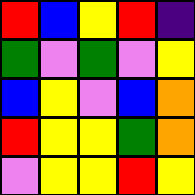[["red", "blue", "yellow", "red", "indigo"], ["green", "violet", "green", "violet", "yellow"], ["blue", "yellow", "violet", "blue", "orange"], ["red", "yellow", "yellow", "green", "orange"], ["violet", "yellow", "yellow", "red", "yellow"]]